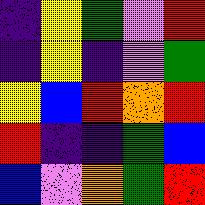[["indigo", "yellow", "green", "violet", "red"], ["indigo", "yellow", "indigo", "violet", "green"], ["yellow", "blue", "red", "orange", "red"], ["red", "indigo", "indigo", "green", "blue"], ["blue", "violet", "orange", "green", "red"]]